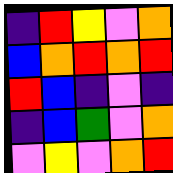[["indigo", "red", "yellow", "violet", "orange"], ["blue", "orange", "red", "orange", "red"], ["red", "blue", "indigo", "violet", "indigo"], ["indigo", "blue", "green", "violet", "orange"], ["violet", "yellow", "violet", "orange", "red"]]